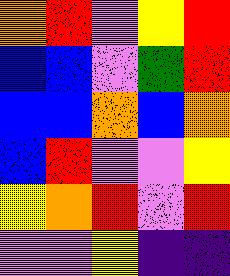[["orange", "red", "violet", "yellow", "red"], ["blue", "blue", "violet", "green", "red"], ["blue", "blue", "orange", "blue", "orange"], ["blue", "red", "violet", "violet", "yellow"], ["yellow", "orange", "red", "violet", "red"], ["violet", "violet", "yellow", "indigo", "indigo"]]